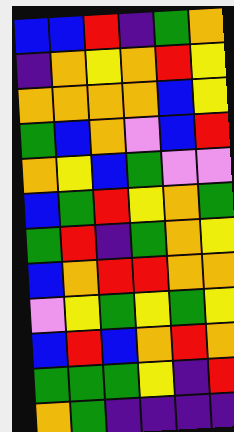[["blue", "blue", "red", "indigo", "green", "orange"], ["indigo", "orange", "yellow", "orange", "red", "yellow"], ["orange", "orange", "orange", "orange", "blue", "yellow"], ["green", "blue", "orange", "violet", "blue", "red"], ["orange", "yellow", "blue", "green", "violet", "violet"], ["blue", "green", "red", "yellow", "orange", "green"], ["green", "red", "indigo", "green", "orange", "yellow"], ["blue", "orange", "red", "red", "orange", "orange"], ["violet", "yellow", "green", "yellow", "green", "yellow"], ["blue", "red", "blue", "orange", "red", "orange"], ["green", "green", "green", "yellow", "indigo", "red"], ["orange", "green", "indigo", "indigo", "indigo", "indigo"]]